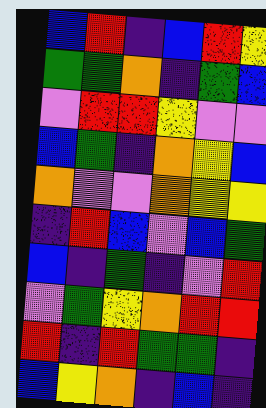[["blue", "red", "indigo", "blue", "red", "yellow"], ["green", "green", "orange", "indigo", "green", "blue"], ["violet", "red", "red", "yellow", "violet", "violet"], ["blue", "green", "indigo", "orange", "yellow", "blue"], ["orange", "violet", "violet", "orange", "yellow", "yellow"], ["indigo", "red", "blue", "violet", "blue", "green"], ["blue", "indigo", "green", "indigo", "violet", "red"], ["violet", "green", "yellow", "orange", "red", "red"], ["red", "indigo", "red", "green", "green", "indigo"], ["blue", "yellow", "orange", "indigo", "blue", "indigo"]]